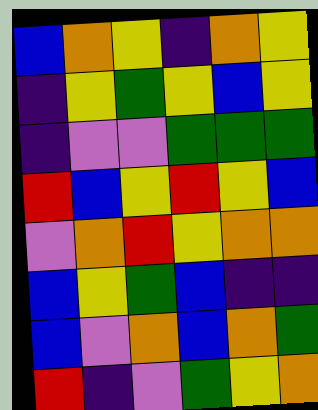[["blue", "orange", "yellow", "indigo", "orange", "yellow"], ["indigo", "yellow", "green", "yellow", "blue", "yellow"], ["indigo", "violet", "violet", "green", "green", "green"], ["red", "blue", "yellow", "red", "yellow", "blue"], ["violet", "orange", "red", "yellow", "orange", "orange"], ["blue", "yellow", "green", "blue", "indigo", "indigo"], ["blue", "violet", "orange", "blue", "orange", "green"], ["red", "indigo", "violet", "green", "yellow", "orange"]]